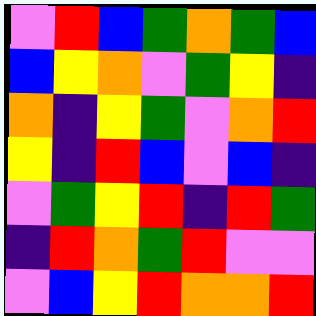[["violet", "red", "blue", "green", "orange", "green", "blue"], ["blue", "yellow", "orange", "violet", "green", "yellow", "indigo"], ["orange", "indigo", "yellow", "green", "violet", "orange", "red"], ["yellow", "indigo", "red", "blue", "violet", "blue", "indigo"], ["violet", "green", "yellow", "red", "indigo", "red", "green"], ["indigo", "red", "orange", "green", "red", "violet", "violet"], ["violet", "blue", "yellow", "red", "orange", "orange", "red"]]